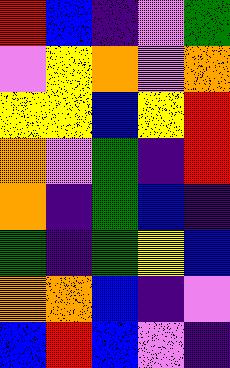[["red", "blue", "indigo", "violet", "green"], ["violet", "yellow", "orange", "violet", "orange"], ["yellow", "yellow", "blue", "yellow", "red"], ["orange", "violet", "green", "indigo", "red"], ["orange", "indigo", "green", "blue", "indigo"], ["green", "indigo", "green", "yellow", "blue"], ["orange", "orange", "blue", "indigo", "violet"], ["blue", "red", "blue", "violet", "indigo"]]